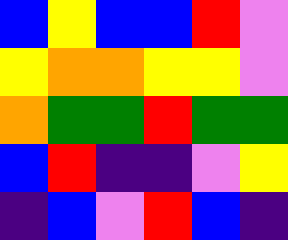[["blue", "yellow", "blue", "blue", "red", "violet"], ["yellow", "orange", "orange", "yellow", "yellow", "violet"], ["orange", "green", "green", "red", "green", "green"], ["blue", "red", "indigo", "indigo", "violet", "yellow"], ["indigo", "blue", "violet", "red", "blue", "indigo"]]